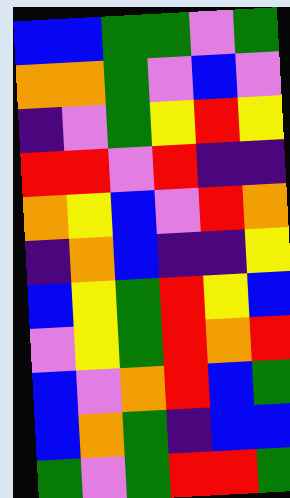[["blue", "blue", "green", "green", "violet", "green"], ["orange", "orange", "green", "violet", "blue", "violet"], ["indigo", "violet", "green", "yellow", "red", "yellow"], ["red", "red", "violet", "red", "indigo", "indigo"], ["orange", "yellow", "blue", "violet", "red", "orange"], ["indigo", "orange", "blue", "indigo", "indigo", "yellow"], ["blue", "yellow", "green", "red", "yellow", "blue"], ["violet", "yellow", "green", "red", "orange", "red"], ["blue", "violet", "orange", "red", "blue", "green"], ["blue", "orange", "green", "indigo", "blue", "blue"], ["green", "violet", "green", "red", "red", "green"]]